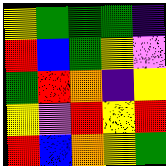[["yellow", "green", "green", "green", "indigo"], ["red", "blue", "green", "yellow", "violet"], ["green", "red", "orange", "indigo", "yellow"], ["yellow", "violet", "red", "yellow", "red"], ["red", "blue", "orange", "yellow", "green"]]